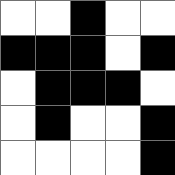[["white", "white", "black", "white", "white"], ["black", "black", "black", "white", "black"], ["white", "black", "black", "black", "white"], ["white", "black", "white", "white", "black"], ["white", "white", "white", "white", "black"]]